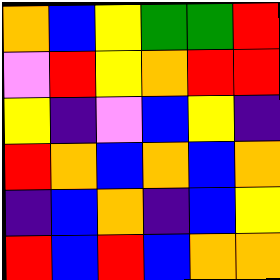[["orange", "blue", "yellow", "green", "green", "red"], ["violet", "red", "yellow", "orange", "red", "red"], ["yellow", "indigo", "violet", "blue", "yellow", "indigo"], ["red", "orange", "blue", "orange", "blue", "orange"], ["indigo", "blue", "orange", "indigo", "blue", "yellow"], ["red", "blue", "red", "blue", "orange", "orange"]]